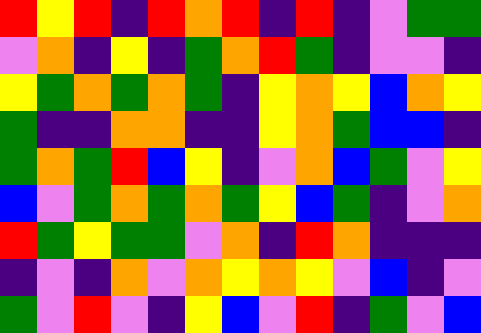[["red", "yellow", "red", "indigo", "red", "orange", "red", "indigo", "red", "indigo", "violet", "green", "green"], ["violet", "orange", "indigo", "yellow", "indigo", "green", "orange", "red", "green", "indigo", "violet", "violet", "indigo"], ["yellow", "green", "orange", "green", "orange", "green", "indigo", "yellow", "orange", "yellow", "blue", "orange", "yellow"], ["green", "indigo", "indigo", "orange", "orange", "indigo", "indigo", "yellow", "orange", "green", "blue", "blue", "indigo"], ["green", "orange", "green", "red", "blue", "yellow", "indigo", "violet", "orange", "blue", "green", "violet", "yellow"], ["blue", "violet", "green", "orange", "green", "orange", "green", "yellow", "blue", "green", "indigo", "violet", "orange"], ["red", "green", "yellow", "green", "green", "violet", "orange", "indigo", "red", "orange", "indigo", "indigo", "indigo"], ["indigo", "violet", "indigo", "orange", "violet", "orange", "yellow", "orange", "yellow", "violet", "blue", "indigo", "violet"], ["green", "violet", "red", "violet", "indigo", "yellow", "blue", "violet", "red", "indigo", "green", "violet", "blue"]]